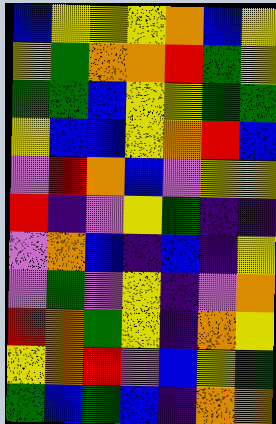[["blue", "yellow", "yellow", "yellow", "orange", "blue", "yellow"], ["yellow", "green", "orange", "orange", "red", "green", "yellow"], ["green", "green", "blue", "yellow", "yellow", "green", "green"], ["yellow", "blue", "blue", "yellow", "orange", "red", "blue"], ["violet", "red", "orange", "blue", "violet", "yellow", "yellow"], ["red", "indigo", "violet", "yellow", "green", "indigo", "indigo"], ["violet", "orange", "blue", "indigo", "blue", "indigo", "yellow"], ["violet", "green", "violet", "yellow", "indigo", "violet", "orange"], ["red", "orange", "green", "yellow", "indigo", "orange", "yellow"], ["yellow", "orange", "red", "violet", "blue", "yellow", "green"], ["green", "blue", "green", "blue", "indigo", "orange", "orange"]]